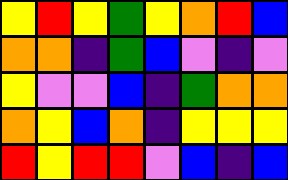[["yellow", "red", "yellow", "green", "yellow", "orange", "red", "blue"], ["orange", "orange", "indigo", "green", "blue", "violet", "indigo", "violet"], ["yellow", "violet", "violet", "blue", "indigo", "green", "orange", "orange"], ["orange", "yellow", "blue", "orange", "indigo", "yellow", "yellow", "yellow"], ["red", "yellow", "red", "red", "violet", "blue", "indigo", "blue"]]